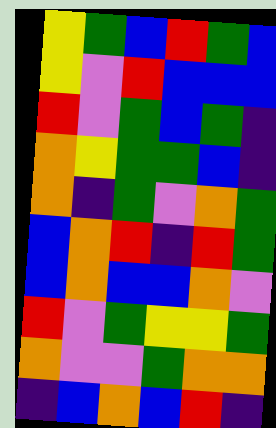[["yellow", "green", "blue", "red", "green", "blue"], ["yellow", "violet", "red", "blue", "blue", "blue"], ["red", "violet", "green", "blue", "green", "indigo"], ["orange", "yellow", "green", "green", "blue", "indigo"], ["orange", "indigo", "green", "violet", "orange", "green"], ["blue", "orange", "red", "indigo", "red", "green"], ["blue", "orange", "blue", "blue", "orange", "violet"], ["red", "violet", "green", "yellow", "yellow", "green"], ["orange", "violet", "violet", "green", "orange", "orange"], ["indigo", "blue", "orange", "blue", "red", "indigo"]]